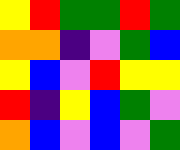[["yellow", "red", "green", "green", "red", "green"], ["orange", "orange", "indigo", "violet", "green", "blue"], ["yellow", "blue", "violet", "red", "yellow", "yellow"], ["red", "indigo", "yellow", "blue", "green", "violet"], ["orange", "blue", "violet", "blue", "violet", "green"]]